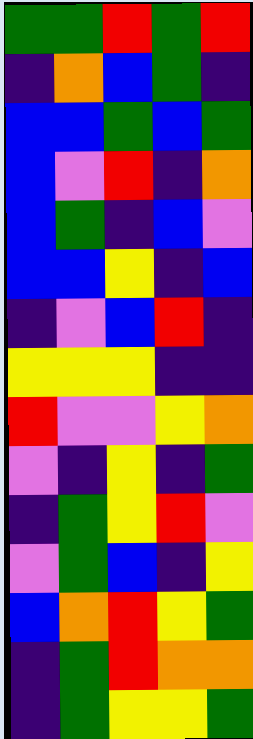[["green", "green", "red", "green", "red"], ["indigo", "orange", "blue", "green", "indigo"], ["blue", "blue", "green", "blue", "green"], ["blue", "violet", "red", "indigo", "orange"], ["blue", "green", "indigo", "blue", "violet"], ["blue", "blue", "yellow", "indigo", "blue"], ["indigo", "violet", "blue", "red", "indigo"], ["yellow", "yellow", "yellow", "indigo", "indigo"], ["red", "violet", "violet", "yellow", "orange"], ["violet", "indigo", "yellow", "indigo", "green"], ["indigo", "green", "yellow", "red", "violet"], ["violet", "green", "blue", "indigo", "yellow"], ["blue", "orange", "red", "yellow", "green"], ["indigo", "green", "red", "orange", "orange"], ["indigo", "green", "yellow", "yellow", "green"]]